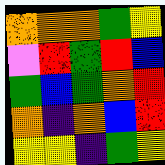[["orange", "orange", "orange", "green", "yellow"], ["violet", "red", "green", "red", "blue"], ["green", "blue", "green", "orange", "red"], ["orange", "indigo", "orange", "blue", "red"], ["yellow", "yellow", "indigo", "green", "yellow"]]